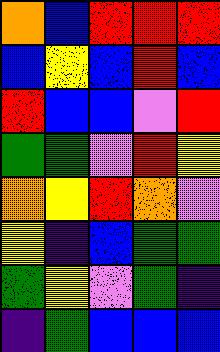[["orange", "blue", "red", "red", "red"], ["blue", "yellow", "blue", "red", "blue"], ["red", "blue", "blue", "violet", "red"], ["green", "green", "violet", "red", "yellow"], ["orange", "yellow", "red", "orange", "violet"], ["yellow", "indigo", "blue", "green", "green"], ["green", "yellow", "violet", "green", "indigo"], ["indigo", "green", "blue", "blue", "blue"]]